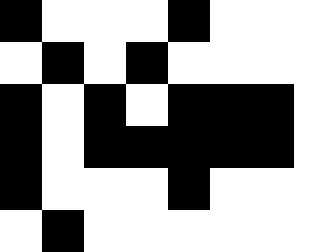[["black", "white", "white", "white", "black", "white", "white", "white"], ["white", "black", "white", "black", "white", "white", "white", "white"], ["black", "white", "black", "white", "black", "black", "black", "white"], ["black", "white", "black", "black", "black", "black", "black", "white"], ["black", "white", "white", "white", "black", "white", "white", "white"], ["white", "black", "white", "white", "white", "white", "white", "white"]]